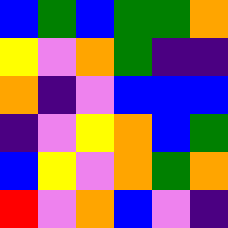[["blue", "green", "blue", "green", "green", "orange"], ["yellow", "violet", "orange", "green", "indigo", "indigo"], ["orange", "indigo", "violet", "blue", "blue", "blue"], ["indigo", "violet", "yellow", "orange", "blue", "green"], ["blue", "yellow", "violet", "orange", "green", "orange"], ["red", "violet", "orange", "blue", "violet", "indigo"]]